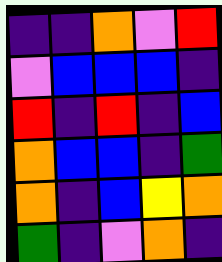[["indigo", "indigo", "orange", "violet", "red"], ["violet", "blue", "blue", "blue", "indigo"], ["red", "indigo", "red", "indigo", "blue"], ["orange", "blue", "blue", "indigo", "green"], ["orange", "indigo", "blue", "yellow", "orange"], ["green", "indigo", "violet", "orange", "indigo"]]